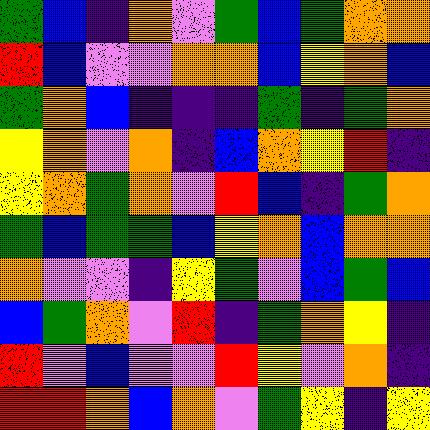[["green", "blue", "indigo", "orange", "violet", "green", "blue", "green", "orange", "orange"], ["red", "blue", "violet", "violet", "orange", "orange", "blue", "yellow", "orange", "blue"], ["green", "orange", "blue", "indigo", "indigo", "indigo", "green", "indigo", "green", "orange"], ["yellow", "orange", "violet", "orange", "indigo", "blue", "orange", "yellow", "red", "indigo"], ["yellow", "orange", "green", "orange", "violet", "red", "blue", "indigo", "green", "orange"], ["green", "blue", "green", "green", "blue", "yellow", "orange", "blue", "orange", "orange"], ["orange", "violet", "violet", "indigo", "yellow", "green", "violet", "blue", "green", "blue"], ["blue", "green", "orange", "violet", "red", "indigo", "green", "orange", "yellow", "indigo"], ["red", "violet", "blue", "violet", "violet", "red", "yellow", "violet", "orange", "indigo"], ["red", "red", "orange", "blue", "orange", "violet", "green", "yellow", "indigo", "yellow"]]